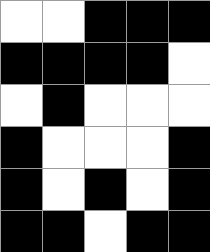[["white", "white", "black", "black", "black"], ["black", "black", "black", "black", "white"], ["white", "black", "white", "white", "white"], ["black", "white", "white", "white", "black"], ["black", "white", "black", "white", "black"], ["black", "black", "white", "black", "black"]]